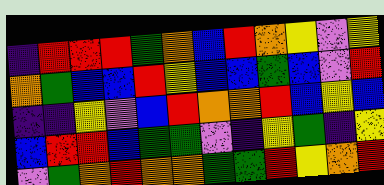[["indigo", "red", "red", "red", "green", "orange", "blue", "red", "orange", "yellow", "violet", "yellow"], ["orange", "green", "blue", "blue", "red", "yellow", "blue", "blue", "green", "blue", "violet", "red"], ["indigo", "indigo", "yellow", "violet", "blue", "red", "orange", "orange", "red", "blue", "yellow", "blue"], ["blue", "red", "red", "blue", "green", "green", "violet", "indigo", "yellow", "green", "indigo", "yellow"], ["violet", "green", "orange", "red", "orange", "orange", "green", "green", "red", "yellow", "orange", "red"]]